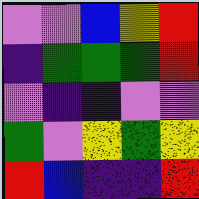[["violet", "violet", "blue", "yellow", "red"], ["indigo", "green", "green", "green", "red"], ["violet", "indigo", "indigo", "violet", "violet"], ["green", "violet", "yellow", "green", "yellow"], ["red", "blue", "indigo", "indigo", "red"]]